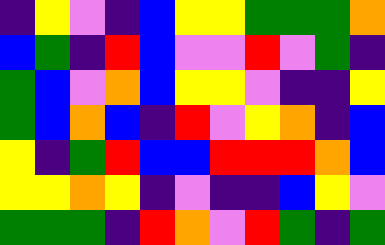[["indigo", "yellow", "violet", "indigo", "blue", "yellow", "yellow", "green", "green", "green", "orange"], ["blue", "green", "indigo", "red", "blue", "violet", "violet", "red", "violet", "green", "indigo"], ["green", "blue", "violet", "orange", "blue", "yellow", "yellow", "violet", "indigo", "indigo", "yellow"], ["green", "blue", "orange", "blue", "indigo", "red", "violet", "yellow", "orange", "indigo", "blue"], ["yellow", "indigo", "green", "red", "blue", "blue", "red", "red", "red", "orange", "blue"], ["yellow", "yellow", "orange", "yellow", "indigo", "violet", "indigo", "indigo", "blue", "yellow", "violet"], ["green", "green", "green", "indigo", "red", "orange", "violet", "red", "green", "indigo", "green"]]